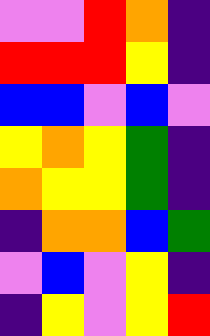[["violet", "violet", "red", "orange", "indigo"], ["red", "red", "red", "yellow", "indigo"], ["blue", "blue", "violet", "blue", "violet"], ["yellow", "orange", "yellow", "green", "indigo"], ["orange", "yellow", "yellow", "green", "indigo"], ["indigo", "orange", "orange", "blue", "green"], ["violet", "blue", "violet", "yellow", "indigo"], ["indigo", "yellow", "violet", "yellow", "red"]]